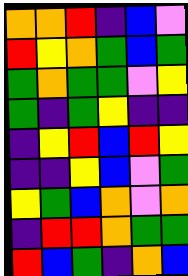[["orange", "orange", "red", "indigo", "blue", "violet"], ["red", "yellow", "orange", "green", "blue", "green"], ["green", "orange", "green", "green", "violet", "yellow"], ["green", "indigo", "green", "yellow", "indigo", "indigo"], ["indigo", "yellow", "red", "blue", "red", "yellow"], ["indigo", "indigo", "yellow", "blue", "violet", "green"], ["yellow", "green", "blue", "orange", "violet", "orange"], ["indigo", "red", "red", "orange", "green", "green"], ["red", "blue", "green", "indigo", "orange", "blue"]]